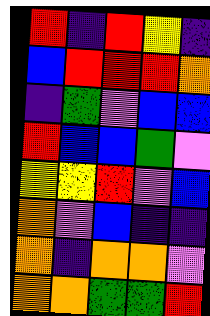[["red", "indigo", "red", "yellow", "indigo"], ["blue", "red", "red", "red", "orange"], ["indigo", "green", "violet", "blue", "blue"], ["red", "blue", "blue", "green", "violet"], ["yellow", "yellow", "red", "violet", "blue"], ["orange", "violet", "blue", "indigo", "indigo"], ["orange", "indigo", "orange", "orange", "violet"], ["orange", "orange", "green", "green", "red"]]